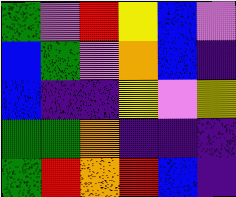[["green", "violet", "red", "yellow", "blue", "violet"], ["blue", "green", "violet", "orange", "blue", "indigo"], ["blue", "indigo", "indigo", "yellow", "violet", "yellow"], ["green", "green", "orange", "indigo", "indigo", "indigo"], ["green", "red", "orange", "red", "blue", "indigo"]]